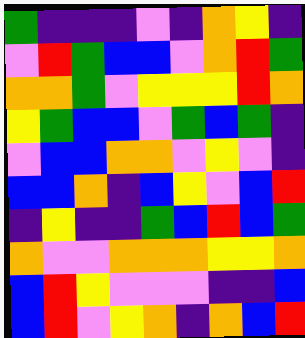[["green", "indigo", "indigo", "indigo", "violet", "indigo", "orange", "yellow", "indigo"], ["violet", "red", "green", "blue", "blue", "violet", "orange", "red", "green"], ["orange", "orange", "green", "violet", "yellow", "yellow", "yellow", "red", "orange"], ["yellow", "green", "blue", "blue", "violet", "green", "blue", "green", "indigo"], ["violet", "blue", "blue", "orange", "orange", "violet", "yellow", "violet", "indigo"], ["blue", "blue", "orange", "indigo", "blue", "yellow", "violet", "blue", "red"], ["indigo", "yellow", "indigo", "indigo", "green", "blue", "red", "blue", "green"], ["orange", "violet", "violet", "orange", "orange", "orange", "yellow", "yellow", "orange"], ["blue", "red", "yellow", "violet", "violet", "violet", "indigo", "indigo", "blue"], ["blue", "red", "violet", "yellow", "orange", "indigo", "orange", "blue", "red"]]